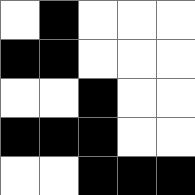[["white", "black", "white", "white", "white"], ["black", "black", "white", "white", "white"], ["white", "white", "black", "white", "white"], ["black", "black", "black", "white", "white"], ["white", "white", "black", "black", "black"]]